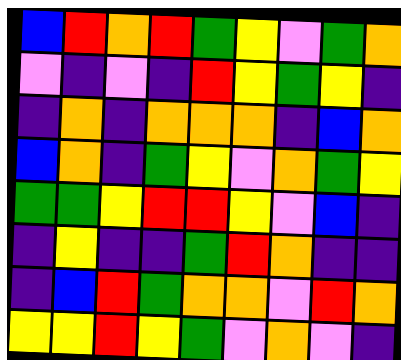[["blue", "red", "orange", "red", "green", "yellow", "violet", "green", "orange"], ["violet", "indigo", "violet", "indigo", "red", "yellow", "green", "yellow", "indigo"], ["indigo", "orange", "indigo", "orange", "orange", "orange", "indigo", "blue", "orange"], ["blue", "orange", "indigo", "green", "yellow", "violet", "orange", "green", "yellow"], ["green", "green", "yellow", "red", "red", "yellow", "violet", "blue", "indigo"], ["indigo", "yellow", "indigo", "indigo", "green", "red", "orange", "indigo", "indigo"], ["indigo", "blue", "red", "green", "orange", "orange", "violet", "red", "orange"], ["yellow", "yellow", "red", "yellow", "green", "violet", "orange", "violet", "indigo"]]